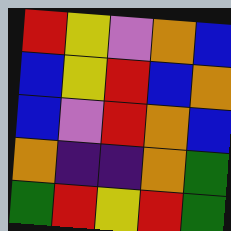[["red", "yellow", "violet", "orange", "blue"], ["blue", "yellow", "red", "blue", "orange"], ["blue", "violet", "red", "orange", "blue"], ["orange", "indigo", "indigo", "orange", "green"], ["green", "red", "yellow", "red", "green"]]